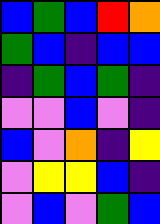[["blue", "green", "blue", "red", "orange"], ["green", "blue", "indigo", "blue", "blue"], ["indigo", "green", "blue", "green", "indigo"], ["violet", "violet", "blue", "violet", "indigo"], ["blue", "violet", "orange", "indigo", "yellow"], ["violet", "yellow", "yellow", "blue", "indigo"], ["violet", "blue", "violet", "green", "blue"]]